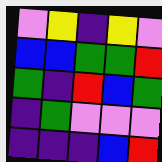[["violet", "yellow", "indigo", "yellow", "violet"], ["blue", "blue", "green", "green", "red"], ["green", "indigo", "red", "blue", "green"], ["indigo", "green", "violet", "violet", "violet"], ["indigo", "indigo", "indigo", "blue", "red"]]